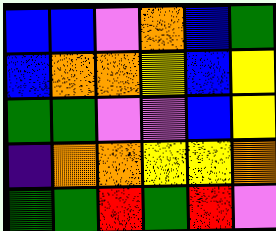[["blue", "blue", "violet", "orange", "blue", "green"], ["blue", "orange", "orange", "yellow", "blue", "yellow"], ["green", "green", "violet", "violet", "blue", "yellow"], ["indigo", "orange", "orange", "yellow", "yellow", "orange"], ["green", "green", "red", "green", "red", "violet"]]